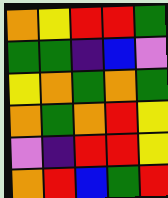[["orange", "yellow", "red", "red", "green"], ["green", "green", "indigo", "blue", "violet"], ["yellow", "orange", "green", "orange", "green"], ["orange", "green", "orange", "red", "yellow"], ["violet", "indigo", "red", "red", "yellow"], ["orange", "red", "blue", "green", "red"]]